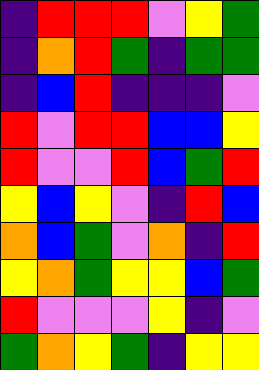[["indigo", "red", "red", "red", "violet", "yellow", "green"], ["indigo", "orange", "red", "green", "indigo", "green", "green"], ["indigo", "blue", "red", "indigo", "indigo", "indigo", "violet"], ["red", "violet", "red", "red", "blue", "blue", "yellow"], ["red", "violet", "violet", "red", "blue", "green", "red"], ["yellow", "blue", "yellow", "violet", "indigo", "red", "blue"], ["orange", "blue", "green", "violet", "orange", "indigo", "red"], ["yellow", "orange", "green", "yellow", "yellow", "blue", "green"], ["red", "violet", "violet", "violet", "yellow", "indigo", "violet"], ["green", "orange", "yellow", "green", "indigo", "yellow", "yellow"]]